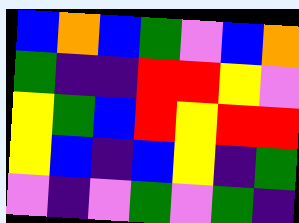[["blue", "orange", "blue", "green", "violet", "blue", "orange"], ["green", "indigo", "indigo", "red", "red", "yellow", "violet"], ["yellow", "green", "blue", "red", "yellow", "red", "red"], ["yellow", "blue", "indigo", "blue", "yellow", "indigo", "green"], ["violet", "indigo", "violet", "green", "violet", "green", "indigo"]]